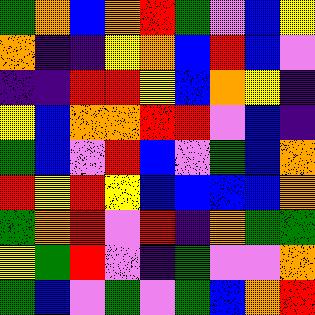[["green", "orange", "blue", "orange", "red", "green", "violet", "blue", "yellow"], ["orange", "indigo", "indigo", "yellow", "orange", "blue", "red", "blue", "violet"], ["indigo", "indigo", "red", "red", "yellow", "blue", "orange", "yellow", "indigo"], ["yellow", "blue", "orange", "orange", "red", "red", "violet", "blue", "indigo"], ["green", "blue", "violet", "red", "blue", "violet", "green", "blue", "orange"], ["red", "yellow", "red", "yellow", "blue", "blue", "blue", "blue", "orange"], ["green", "orange", "red", "violet", "red", "indigo", "orange", "green", "green"], ["yellow", "green", "red", "violet", "indigo", "green", "violet", "violet", "orange"], ["green", "blue", "violet", "green", "violet", "green", "blue", "orange", "red"]]